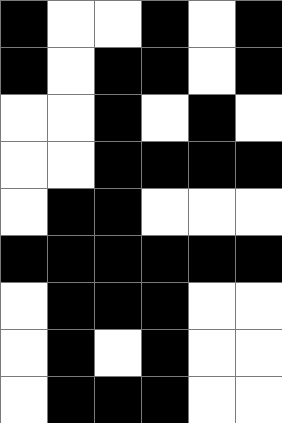[["black", "white", "white", "black", "white", "black"], ["black", "white", "black", "black", "white", "black"], ["white", "white", "black", "white", "black", "white"], ["white", "white", "black", "black", "black", "black"], ["white", "black", "black", "white", "white", "white"], ["black", "black", "black", "black", "black", "black"], ["white", "black", "black", "black", "white", "white"], ["white", "black", "white", "black", "white", "white"], ["white", "black", "black", "black", "white", "white"]]